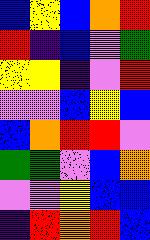[["blue", "yellow", "blue", "orange", "red"], ["red", "indigo", "blue", "violet", "green"], ["yellow", "yellow", "indigo", "violet", "red"], ["violet", "violet", "blue", "yellow", "blue"], ["blue", "orange", "red", "red", "violet"], ["green", "green", "violet", "blue", "orange"], ["violet", "violet", "yellow", "blue", "blue"], ["indigo", "red", "orange", "red", "blue"]]